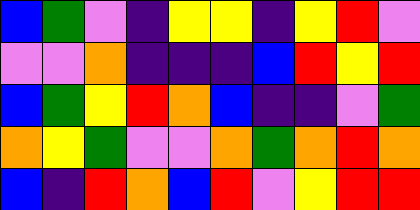[["blue", "green", "violet", "indigo", "yellow", "yellow", "indigo", "yellow", "red", "violet"], ["violet", "violet", "orange", "indigo", "indigo", "indigo", "blue", "red", "yellow", "red"], ["blue", "green", "yellow", "red", "orange", "blue", "indigo", "indigo", "violet", "green"], ["orange", "yellow", "green", "violet", "violet", "orange", "green", "orange", "red", "orange"], ["blue", "indigo", "red", "orange", "blue", "red", "violet", "yellow", "red", "red"]]